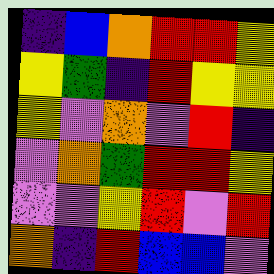[["indigo", "blue", "orange", "red", "red", "yellow"], ["yellow", "green", "indigo", "red", "yellow", "yellow"], ["yellow", "violet", "orange", "violet", "red", "indigo"], ["violet", "orange", "green", "red", "red", "yellow"], ["violet", "violet", "yellow", "red", "violet", "red"], ["orange", "indigo", "red", "blue", "blue", "violet"]]